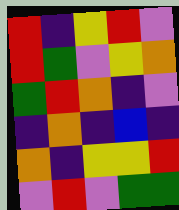[["red", "indigo", "yellow", "red", "violet"], ["red", "green", "violet", "yellow", "orange"], ["green", "red", "orange", "indigo", "violet"], ["indigo", "orange", "indigo", "blue", "indigo"], ["orange", "indigo", "yellow", "yellow", "red"], ["violet", "red", "violet", "green", "green"]]